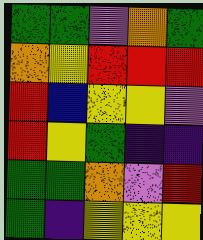[["green", "green", "violet", "orange", "green"], ["orange", "yellow", "red", "red", "red"], ["red", "blue", "yellow", "yellow", "violet"], ["red", "yellow", "green", "indigo", "indigo"], ["green", "green", "orange", "violet", "red"], ["green", "indigo", "yellow", "yellow", "yellow"]]